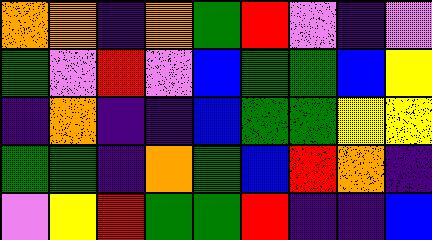[["orange", "orange", "indigo", "orange", "green", "red", "violet", "indigo", "violet"], ["green", "violet", "red", "violet", "blue", "green", "green", "blue", "yellow"], ["indigo", "orange", "indigo", "indigo", "blue", "green", "green", "yellow", "yellow"], ["green", "green", "indigo", "orange", "green", "blue", "red", "orange", "indigo"], ["violet", "yellow", "red", "green", "green", "red", "indigo", "indigo", "blue"]]